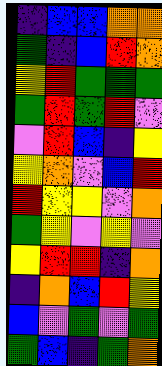[["indigo", "blue", "blue", "orange", "orange"], ["green", "indigo", "blue", "red", "orange"], ["yellow", "red", "green", "green", "green"], ["green", "red", "green", "red", "violet"], ["violet", "red", "blue", "indigo", "yellow"], ["yellow", "orange", "violet", "blue", "red"], ["red", "yellow", "yellow", "violet", "orange"], ["green", "yellow", "violet", "yellow", "violet"], ["yellow", "red", "red", "indigo", "orange"], ["indigo", "orange", "blue", "red", "yellow"], ["blue", "violet", "green", "violet", "green"], ["green", "blue", "indigo", "green", "orange"]]